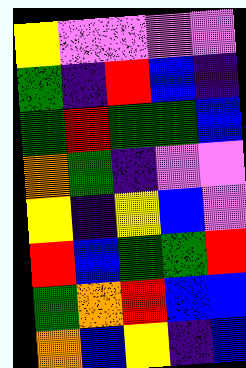[["yellow", "violet", "violet", "violet", "violet"], ["green", "indigo", "red", "blue", "indigo"], ["green", "red", "green", "green", "blue"], ["orange", "green", "indigo", "violet", "violet"], ["yellow", "indigo", "yellow", "blue", "violet"], ["red", "blue", "green", "green", "red"], ["green", "orange", "red", "blue", "blue"], ["orange", "blue", "yellow", "indigo", "blue"]]